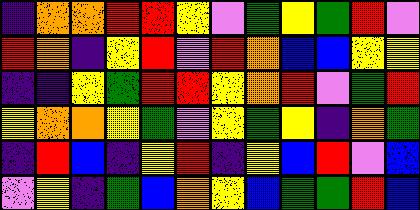[["indigo", "orange", "orange", "red", "red", "yellow", "violet", "green", "yellow", "green", "red", "violet"], ["red", "orange", "indigo", "yellow", "red", "violet", "red", "orange", "blue", "blue", "yellow", "yellow"], ["indigo", "indigo", "yellow", "green", "red", "red", "yellow", "orange", "red", "violet", "green", "red"], ["yellow", "orange", "orange", "yellow", "green", "violet", "yellow", "green", "yellow", "indigo", "orange", "green"], ["indigo", "red", "blue", "indigo", "yellow", "red", "indigo", "yellow", "blue", "red", "violet", "blue"], ["violet", "yellow", "indigo", "green", "blue", "orange", "yellow", "blue", "green", "green", "red", "blue"]]